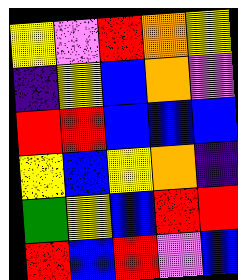[["yellow", "violet", "red", "orange", "yellow"], ["indigo", "yellow", "blue", "orange", "violet"], ["red", "red", "blue", "blue", "blue"], ["yellow", "blue", "yellow", "orange", "indigo"], ["green", "yellow", "blue", "red", "red"], ["red", "blue", "red", "violet", "blue"]]